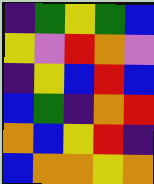[["indigo", "green", "yellow", "green", "blue"], ["yellow", "violet", "red", "orange", "violet"], ["indigo", "yellow", "blue", "red", "blue"], ["blue", "green", "indigo", "orange", "red"], ["orange", "blue", "yellow", "red", "indigo"], ["blue", "orange", "orange", "yellow", "orange"]]